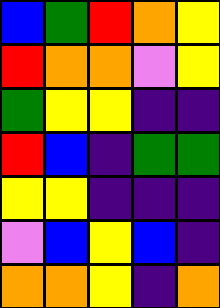[["blue", "green", "red", "orange", "yellow"], ["red", "orange", "orange", "violet", "yellow"], ["green", "yellow", "yellow", "indigo", "indigo"], ["red", "blue", "indigo", "green", "green"], ["yellow", "yellow", "indigo", "indigo", "indigo"], ["violet", "blue", "yellow", "blue", "indigo"], ["orange", "orange", "yellow", "indigo", "orange"]]